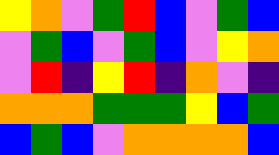[["yellow", "orange", "violet", "green", "red", "blue", "violet", "green", "blue"], ["violet", "green", "blue", "violet", "green", "blue", "violet", "yellow", "orange"], ["violet", "red", "indigo", "yellow", "red", "indigo", "orange", "violet", "indigo"], ["orange", "orange", "orange", "green", "green", "green", "yellow", "blue", "green"], ["blue", "green", "blue", "violet", "orange", "orange", "orange", "orange", "blue"]]